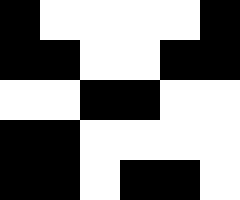[["black", "white", "white", "white", "white", "black"], ["black", "black", "white", "white", "black", "black"], ["white", "white", "black", "black", "white", "white"], ["black", "black", "white", "white", "white", "white"], ["black", "black", "white", "black", "black", "white"]]